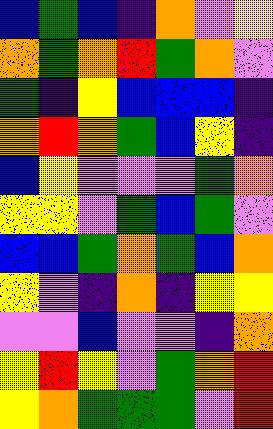[["blue", "green", "blue", "indigo", "orange", "violet", "yellow"], ["orange", "green", "orange", "red", "green", "orange", "violet"], ["green", "indigo", "yellow", "blue", "blue", "blue", "indigo"], ["orange", "red", "orange", "green", "blue", "yellow", "indigo"], ["blue", "yellow", "violet", "violet", "violet", "green", "orange"], ["yellow", "yellow", "violet", "green", "blue", "green", "violet"], ["blue", "blue", "green", "orange", "green", "blue", "orange"], ["yellow", "violet", "indigo", "orange", "indigo", "yellow", "yellow"], ["violet", "violet", "blue", "violet", "violet", "indigo", "orange"], ["yellow", "red", "yellow", "violet", "green", "orange", "red"], ["yellow", "orange", "green", "green", "green", "violet", "red"]]